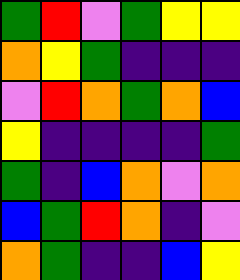[["green", "red", "violet", "green", "yellow", "yellow"], ["orange", "yellow", "green", "indigo", "indigo", "indigo"], ["violet", "red", "orange", "green", "orange", "blue"], ["yellow", "indigo", "indigo", "indigo", "indigo", "green"], ["green", "indigo", "blue", "orange", "violet", "orange"], ["blue", "green", "red", "orange", "indigo", "violet"], ["orange", "green", "indigo", "indigo", "blue", "yellow"]]